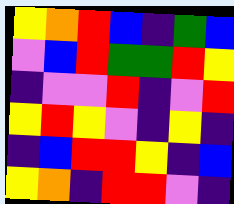[["yellow", "orange", "red", "blue", "indigo", "green", "blue"], ["violet", "blue", "red", "green", "green", "red", "yellow"], ["indigo", "violet", "violet", "red", "indigo", "violet", "red"], ["yellow", "red", "yellow", "violet", "indigo", "yellow", "indigo"], ["indigo", "blue", "red", "red", "yellow", "indigo", "blue"], ["yellow", "orange", "indigo", "red", "red", "violet", "indigo"]]